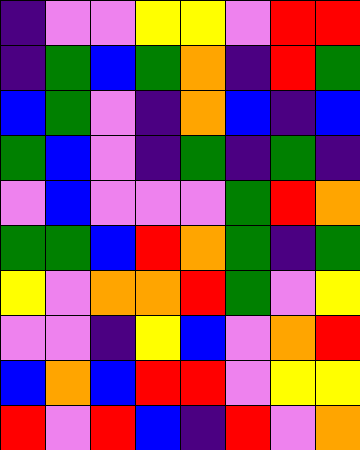[["indigo", "violet", "violet", "yellow", "yellow", "violet", "red", "red"], ["indigo", "green", "blue", "green", "orange", "indigo", "red", "green"], ["blue", "green", "violet", "indigo", "orange", "blue", "indigo", "blue"], ["green", "blue", "violet", "indigo", "green", "indigo", "green", "indigo"], ["violet", "blue", "violet", "violet", "violet", "green", "red", "orange"], ["green", "green", "blue", "red", "orange", "green", "indigo", "green"], ["yellow", "violet", "orange", "orange", "red", "green", "violet", "yellow"], ["violet", "violet", "indigo", "yellow", "blue", "violet", "orange", "red"], ["blue", "orange", "blue", "red", "red", "violet", "yellow", "yellow"], ["red", "violet", "red", "blue", "indigo", "red", "violet", "orange"]]